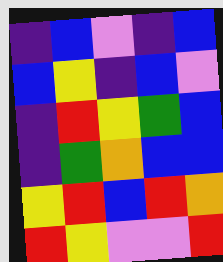[["indigo", "blue", "violet", "indigo", "blue"], ["blue", "yellow", "indigo", "blue", "violet"], ["indigo", "red", "yellow", "green", "blue"], ["indigo", "green", "orange", "blue", "blue"], ["yellow", "red", "blue", "red", "orange"], ["red", "yellow", "violet", "violet", "red"]]